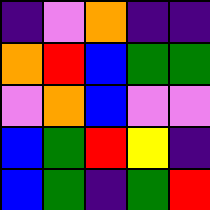[["indigo", "violet", "orange", "indigo", "indigo"], ["orange", "red", "blue", "green", "green"], ["violet", "orange", "blue", "violet", "violet"], ["blue", "green", "red", "yellow", "indigo"], ["blue", "green", "indigo", "green", "red"]]